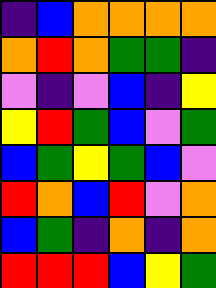[["indigo", "blue", "orange", "orange", "orange", "orange"], ["orange", "red", "orange", "green", "green", "indigo"], ["violet", "indigo", "violet", "blue", "indigo", "yellow"], ["yellow", "red", "green", "blue", "violet", "green"], ["blue", "green", "yellow", "green", "blue", "violet"], ["red", "orange", "blue", "red", "violet", "orange"], ["blue", "green", "indigo", "orange", "indigo", "orange"], ["red", "red", "red", "blue", "yellow", "green"]]